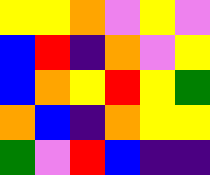[["yellow", "yellow", "orange", "violet", "yellow", "violet"], ["blue", "red", "indigo", "orange", "violet", "yellow"], ["blue", "orange", "yellow", "red", "yellow", "green"], ["orange", "blue", "indigo", "orange", "yellow", "yellow"], ["green", "violet", "red", "blue", "indigo", "indigo"]]